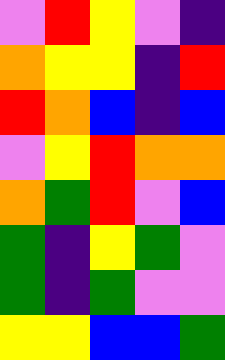[["violet", "red", "yellow", "violet", "indigo"], ["orange", "yellow", "yellow", "indigo", "red"], ["red", "orange", "blue", "indigo", "blue"], ["violet", "yellow", "red", "orange", "orange"], ["orange", "green", "red", "violet", "blue"], ["green", "indigo", "yellow", "green", "violet"], ["green", "indigo", "green", "violet", "violet"], ["yellow", "yellow", "blue", "blue", "green"]]